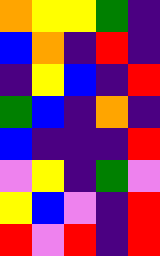[["orange", "yellow", "yellow", "green", "indigo"], ["blue", "orange", "indigo", "red", "indigo"], ["indigo", "yellow", "blue", "indigo", "red"], ["green", "blue", "indigo", "orange", "indigo"], ["blue", "indigo", "indigo", "indigo", "red"], ["violet", "yellow", "indigo", "green", "violet"], ["yellow", "blue", "violet", "indigo", "red"], ["red", "violet", "red", "indigo", "red"]]